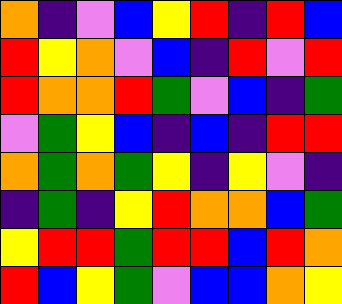[["orange", "indigo", "violet", "blue", "yellow", "red", "indigo", "red", "blue"], ["red", "yellow", "orange", "violet", "blue", "indigo", "red", "violet", "red"], ["red", "orange", "orange", "red", "green", "violet", "blue", "indigo", "green"], ["violet", "green", "yellow", "blue", "indigo", "blue", "indigo", "red", "red"], ["orange", "green", "orange", "green", "yellow", "indigo", "yellow", "violet", "indigo"], ["indigo", "green", "indigo", "yellow", "red", "orange", "orange", "blue", "green"], ["yellow", "red", "red", "green", "red", "red", "blue", "red", "orange"], ["red", "blue", "yellow", "green", "violet", "blue", "blue", "orange", "yellow"]]